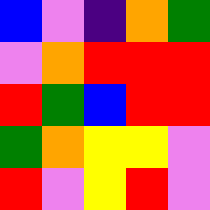[["blue", "violet", "indigo", "orange", "green"], ["violet", "orange", "red", "red", "red"], ["red", "green", "blue", "red", "red"], ["green", "orange", "yellow", "yellow", "violet"], ["red", "violet", "yellow", "red", "violet"]]